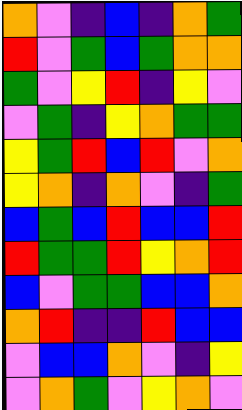[["orange", "violet", "indigo", "blue", "indigo", "orange", "green"], ["red", "violet", "green", "blue", "green", "orange", "orange"], ["green", "violet", "yellow", "red", "indigo", "yellow", "violet"], ["violet", "green", "indigo", "yellow", "orange", "green", "green"], ["yellow", "green", "red", "blue", "red", "violet", "orange"], ["yellow", "orange", "indigo", "orange", "violet", "indigo", "green"], ["blue", "green", "blue", "red", "blue", "blue", "red"], ["red", "green", "green", "red", "yellow", "orange", "red"], ["blue", "violet", "green", "green", "blue", "blue", "orange"], ["orange", "red", "indigo", "indigo", "red", "blue", "blue"], ["violet", "blue", "blue", "orange", "violet", "indigo", "yellow"], ["violet", "orange", "green", "violet", "yellow", "orange", "violet"]]